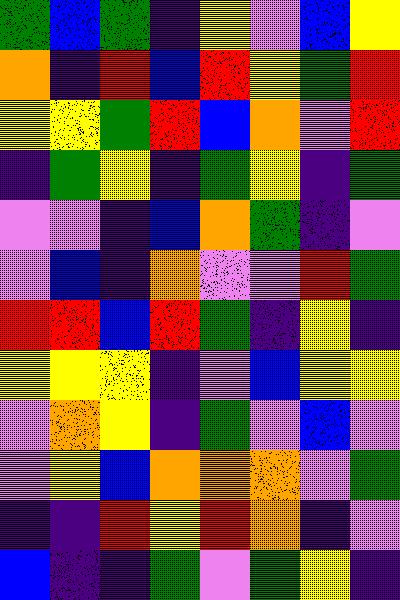[["green", "blue", "green", "indigo", "yellow", "violet", "blue", "yellow"], ["orange", "indigo", "red", "blue", "red", "yellow", "green", "red"], ["yellow", "yellow", "green", "red", "blue", "orange", "violet", "red"], ["indigo", "green", "yellow", "indigo", "green", "yellow", "indigo", "green"], ["violet", "violet", "indigo", "blue", "orange", "green", "indigo", "violet"], ["violet", "blue", "indigo", "orange", "violet", "violet", "red", "green"], ["red", "red", "blue", "red", "green", "indigo", "yellow", "indigo"], ["yellow", "yellow", "yellow", "indigo", "violet", "blue", "yellow", "yellow"], ["violet", "orange", "yellow", "indigo", "green", "violet", "blue", "violet"], ["violet", "yellow", "blue", "orange", "orange", "orange", "violet", "green"], ["indigo", "indigo", "red", "yellow", "red", "orange", "indigo", "violet"], ["blue", "indigo", "indigo", "green", "violet", "green", "yellow", "indigo"]]